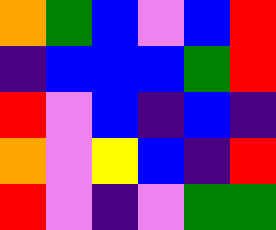[["orange", "green", "blue", "violet", "blue", "red"], ["indigo", "blue", "blue", "blue", "green", "red"], ["red", "violet", "blue", "indigo", "blue", "indigo"], ["orange", "violet", "yellow", "blue", "indigo", "red"], ["red", "violet", "indigo", "violet", "green", "green"]]